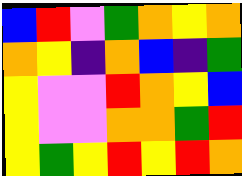[["blue", "red", "violet", "green", "orange", "yellow", "orange"], ["orange", "yellow", "indigo", "orange", "blue", "indigo", "green"], ["yellow", "violet", "violet", "red", "orange", "yellow", "blue"], ["yellow", "violet", "violet", "orange", "orange", "green", "red"], ["yellow", "green", "yellow", "red", "yellow", "red", "orange"]]